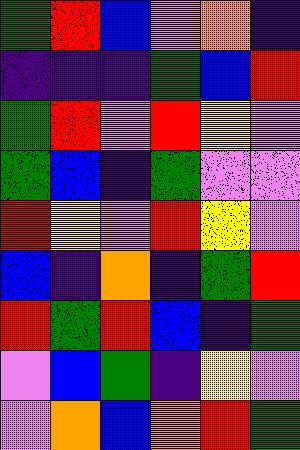[["green", "red", "blue", "violet", "orange", "indigo"], ["indigo", "indigo", "indigo", "green", "blue", "red"], ["green", "red", "violet", "red", "yellow", "violet"], ["green", "blue", "indigo", "green", "violet", "violet"], ["red", "yellow", "violet", "red", "yellow", "violet"], ["blue", "indigo", "orange", "indigo", "green", "red"], ["red", "green", "red", "blue", "indigo", "green"], ["violet", "blue", "green", "indigo", "yellow", "violet"], ["violet", "orange", "blue", "orange", "red", "green"]]